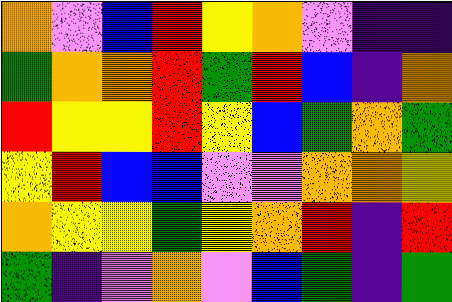[["orange", "violet", "blue", "red", "yellow", "orange", "violet", "indigo", "indigo"], ["green", "orange", "orange", "red", "green", "red", "blue", "indigo", "orange"], ["red", "yellow", "yellow", "red", "yellow", "blue", "green", "orange", "green"], ["yellow", "red", "blue", "blue", "violet", "violet", "orange", "orange", "yellow"], ["orange", "yellow", "yellow", "green", "yellow", "orange", "red", "indigo", "red"], ["green", "indigo", "violet", "orange", "violet", "blue", "green", "indigo", "green"]]